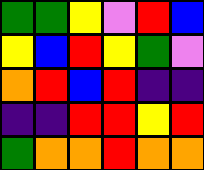[["green", "green", "yellow", "violet", "red", "blue"], ["yellow", "blue", "red", "yellow", "green", "violet"], ["orange", "red", "blue", "red", "indigo", "indigo"], ["indigo", "indigo", "red", "red", "yellow", "red"], ["green", "orange", "orange", "red", "orange", "orange"]]